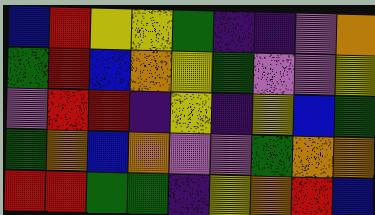[["blue", "red", "yellow", "yellow", "green", "indigo", "indigo", "violet", "orange"], ["green", "red", "blue", "orange", "yellow", "green", "violet", "violet", "yellow"], ["violet", "red", "red", "indigo", "yellow", "indigo", "yellow", "blue", "green"], ["green", "orange", "blue", "orange", "violet", "violet", "green", "orange", "orange"], ["red", "red", "green", "green", "indigo", "yellow", "orange", "red", "blue"]]